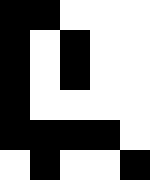[["black", "black", "white", "white", "white"], ["black", "white", "black", "white", "white"], ["black", "white", "black", "white", "white"], ["black", "white", "white", "white", "white"], ["black", "black", "black", "black", "white"], ["white", "black", "white", "white", "black"]]